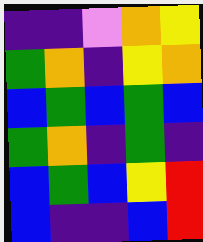[["indigo", "indigo", "violet", "orange", "yellow"], ["green", "orange", "indigo", "yellow", "orange"], ["blue", "green", "blue", "green", "blue"], ["green", "orange", "indigo", "green", "indigo"], ["blue", "green", "blue", "yellow", "red"], ["blue", "indigo", "indigo", "blue", "red"]]